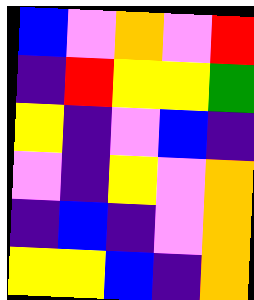[["blue", "violet", "orange", "violet", "red"], ["indigo", "red", "yellow", "yellow", "green"], ["yellow", "indigo", "violet", "blue", "indigo"], ["violet", "indigo", "yellow", "violet", "orange"], ["indigo", "blue", "indigo", "violet", "orange"], ["yellow", "yellow", "blue", "indigo", "orange"]]